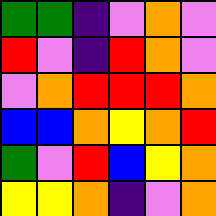[["green", "green", "indigo", "violet", "orange", "violet"], ["red", "violet", "indigo", "red", "orange", "violet"], ["violet", "orange", "red", "red", "red", "orange"], ["blue", "blue", "orange", "yellow", "orange", "red"], ["green", "violet", "red", "blue", "yellow", "orange"], ["yellow", "yellow", "orange", "indigo", "violet", "orange"]]